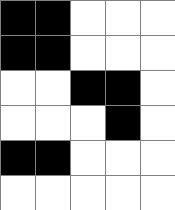[["black", "black", "white", "white", "white"], ["black", "black", "white", "white", "white"], ["white", "white", "black", "black", "white"], ["white", "white", "white", "black", "white"], ["black", "black", "white", "white", "white"], ["white", "white", "white", "white", "white"]]